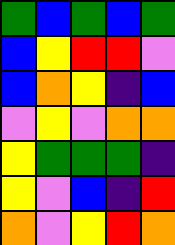[["green", "blue", "green", "blue", "green"], ["blue", "yellow", "red", "red", "violet"], ["blue", "orange", "yellow", "indigo", "blue"], ["violet", "yellow", "violet", "orange", "orange"], ["yellow", "green", "green", "green", "indigo"], ["yellow", "violet", "blue", "indigo", "red"], ["orange", "violet", "yellow", "red", "orange"]]